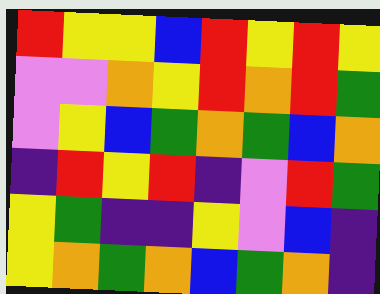[["red", "yellow", "yellow", "blue", "red", "yellow", "red", "yellow"], ["violet", "violet", "orange", "yellow", "red", "orange", "red", "green"], ["violet", "yellow", "blue", "green", "orange", "green", "blue", "orange"], ["indigo", "red", "yellow", "red", "indigo", "violet", "red", "green"], ["yellow", "green", "indigo", "indigo", "yellow", "violet", "blue", "indigo"], ["yellow", "orange", "green", "orange", "blue", "green", "orange", "indigo"]]